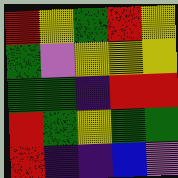[["red", "yellow", "green", "red", "yellow"], ["green", "violet", "yellow", "yellow", "yellow"], ["green", "green", "indigo", "red", "red"], ["red", "green", "yellow", "green", "green"], ["red", "indigo", "indigo", "blue", "violet"]]